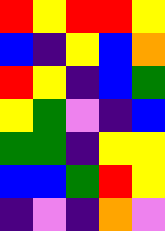[["red", "yellow", "red", "red", "yellow"], ["blue", "indigo", "yellow", "blue", "orange"], ["red", "yellow", "indigo", "blue", "green"], ["yellow", "green", "violet", "indigo", "blue"], ["green", "green", "indigo", "yellow", "yellow"], ["blue", "blue", "green", "red", "yellow"], ["indigo", "violet", "indigo", "orange", "violet"]]